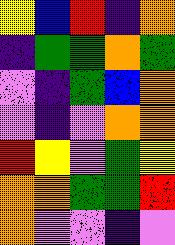[["yellow", "blue", "red", "indigo", "orange"], ["indigo", "green", "green", "orange", "green"], ["violet", "indigo", "green", "blue", "orange"], ["violet", "indigo", "violet", "orange", "orange"], ["red", "yellow", "violet", "green", "yellow"], ["orange", "orange", "green", "green", "red"], ["orange", "violet", "violet", "indigo", "violet"]]